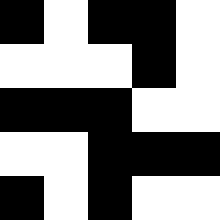[["black", "white", "black", "black", "white"], ["white", "white", "white", "black", "white"], ["black", "black", "black", "white", "white"], ["white", "white", "black", "black", "black"], ["black", "white", "black", "white", "white"]]